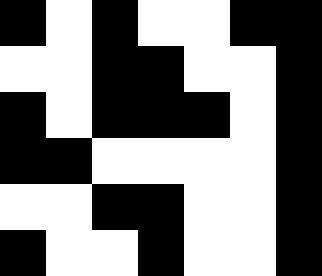[["black", "white", "black", "white", "white", "black", "black"], ["white", "white", "black", "black", "white", "white", "black"], ["black", "white", "black", "black", "black", "white", "black"], ["black", "black", "white", "white", "white", "white", "black"], ["white", "white", "black", "black", "white", "white", "black"], ["black", "white", "white", "black", "white", "white", "black"]]